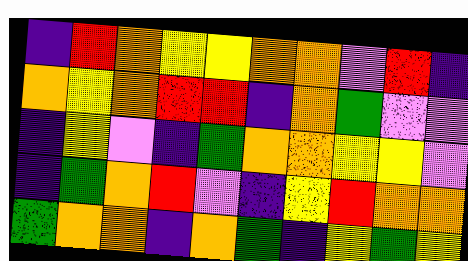[["indigo", "red", "orange", "yellow", "yellow", "orange", "orange", "violet", "red", "indigo"], ["orange", "yellow", "orange", "red", "red", "indigo", "orange", "green", "violet", "violet"], ["indigo", "yellow", "violet", "indigo", "green", "orange", "orange", "yellow", "yellow", "violet"], ["indigo", "green", "orange", "red", "violet", "indigo", "yellow", "red", "orange", "orange"], ["green", "orange", "orange", "indigo", "orange", "green", "indigo", "yellow", "green", "yellow"]]